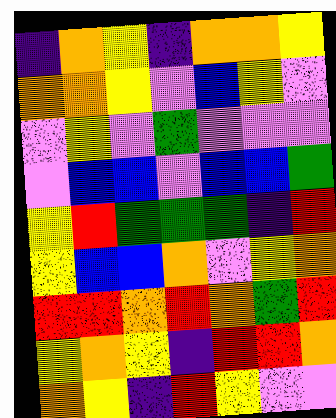[["indigo", "orange", "yellow", "indigo", "orange", "orange", "yellow"], ["orange", "orange", "yellow", "violet", "blue", "yellow", "violet"], ["violet", "yellow", "violet", "green", "violet", "violet", "violet"], ["violet", "blue", "blue", "violet", "blue", "blue", "green"], ["yellow", "red", "green", "green", "green", "indigo", "red"], ["yellow", "blue", "blue", "orange", "violet", "yellow", "orange"], ["red", "red", "orange", "red", "orange", "green", "red"], ["yellow", "orange", "yellow", "indigo", "red", "red", "orange"], ["orange", "yellow", "indigo", "red", "yellow", "violet", "violet"]]